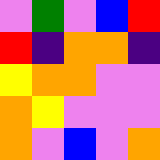[["violet", "green", "violet", "blue", "red"], ["red", "indigo", "orange", "orange", "indigo"], ["yellow", "orange", "orange", "violet", "violet"], ["orange", "yellow", "violet", "violet", "violet"], ["orange", "violet", "blue", "violet", "orange"]]